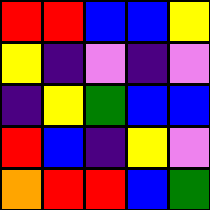[["red", "red", "blue", "blue", "yellow"], ["yellow", "indigo", "violet", "indigo", "violet"], ["indigo", "yellow", "green", "blue", "blue"], ["red", "blue", "indigo", "yellow", "violet"], ["orange", "red", "red", "blue", "green"]]